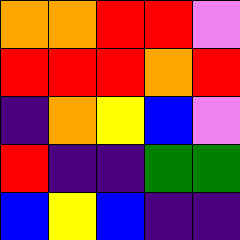[["orange", "orange", "red", "red", "violet"], ["red", "red", "red", "orange", "red"], ["indigo", "orange", "yellow", "blue", "violet"], ["red", "indigo", "indigo", "green", "green"], ["blue", "yellow", "blue", "indigo", "indigo"]]